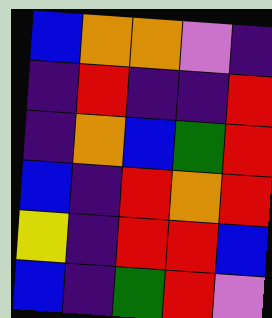[["blue", "orange", "orange", "violet", "indigo"], ["indigo", "red", "indigo", "indigo", "red"], ["indigo", "orange", "blue", "green", "red"], ["blue", "indigo", "red", "orange", "red"], ["yellow", "indigo", "red", "red", "blue"], ["blue", "indigo", "green", "red", "violet"]]